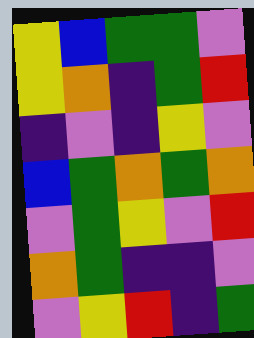[["yellow", "blue", "green", "green", "violet"], ["yellow", "orange", "indigo", "green", "red"], ["indigo", "violet", "indigo", "yellow", "violet"], ["blue", "green", "orange", "green", "orange"], ["violet", "green", "yellow", "violet", "red"], ["orange", "green", "indigo", "indigo", "violet"], ["violet", "yellow", "red", "indigo", "green"]]